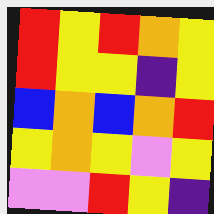[["red", "yellow", "red", "orange", "yellow"], ["red", "yellow", "yellow", "indigo", "yellow"], ["blue", "orange", "blue", "orange", "red"], ["yellow", "orange", "yellow", "violet", "yellow"], ["violet", "violet", "red", "yellow", "indigo"]]